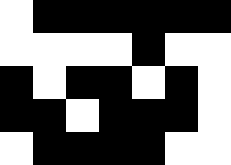[["white", "black", "black", "black", "black", "black", "black"], ["white", "white", "white", "white", "black", "white", "white"], ["black", "white", "black", "black", "white", "black", "white"], ["black", "black", "white", "black", "black", "black", "white"], ["white", "black", "black", "black", "black", "white", "white"]]